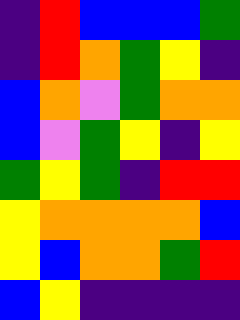[["indigo", "red", "blue", "blue", "blue", "green"], ["indigo", "red", "orange", "green", "yellow", "indigo"], ["blue", "orange", "violet", "green", "orange", "orange"], ["blue", "violet", "green", "yellow", "indigo", "yellow"], ["green", "yellow", "green", "indigo", "red", "red"], ["yellow", "orange", "orange", "orange", "orange", "blue"], ["yellow", "blue", "orange", "orange", "green", "red"], ["blue", "yellow", "indigo", "indigo", "indigo", "indigo"]]